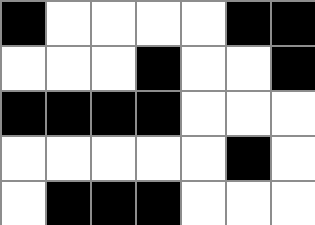[["black", "white", "white", "white", "white", "black", "black"], ["white", "white", "white", "black", "white", "white", "black"], ["black", "black", "black", "black", "white", "white", "white"], ["white", "white", "white", "white", "white", "black", "white"], ["white", "black", "black", "black", "white", "white", "white"]]